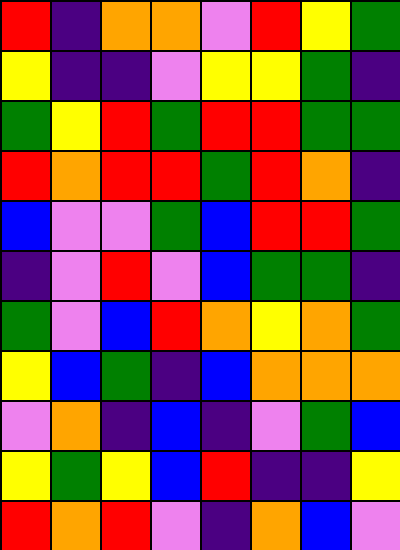[["red", "indigo", "orange", "orange", "violet", "red", "yellow", "green"], ["yellow", "indigo", "indigo", "violet", "yellow", "yellow", "green", "indigo"], ["green", "yellow", "red", "green", "red", "red", "green", "green"], ["red", "orange", "red", "red", "green", "red", "orange", "indigo"], ["blue", "violet", "violet", "green", "blue", "red", "red", "green"], ["indigo", "violet", "red", "violet", "blue", "green", "green", "indigo"], ["green", "violet", "blue", "red", "orange", "yellow", "orange", "green"], ["yellow", "blue", "green", "indigo", "blue", "orange", "orange", "orange"], ["violet", "orange", "indigo", "blue", "indigo", "violet", "green", "blue"], ["yellow", "green", "yellow", "blue", "red", "indigo", "indigo", "yellow"], ["red", "orange", "red", "violet", "indigo", "orange", "blue", "violet"]]